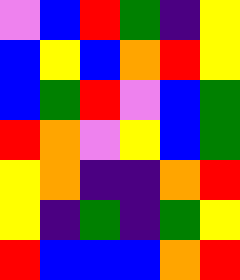[["violet", "blue", "red", "green", "indigo", "yellow"], ["blue", "yellow", "blue", "orange", "red", "yellow"], ["blue", "green", "red", "violet", "blue", "green"], ["red", "orange", "violet", "yellow", "blue", "green"], ["yellow", "orange", "indigo", "indigo", "orange", "red"], ["yellow", "indigo", "green", "indigo", "green", "yellow"], ["red", "blue", "blue", "blue", "orange", "red"]]